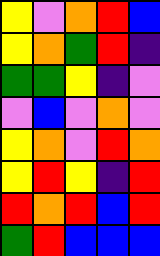[["yellow", "violet", "orange", "red", "blue"], ["yellow", "orange", "green", "red", "indigo"], ["green", "green", "yellow", "indigo", "violet"], ["violet", "blue", "violet", "orange", "violet"], ["yellow", "orange", "violet", "red", "orange"], ["yellow", "red", "yellow", "indigo", "red"], ["red", "orange", "red", "blue", "red"], ["green", "red", "blue", "blue", "blue"]]